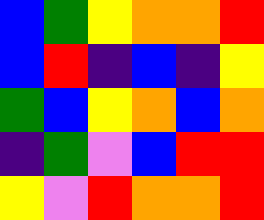[["blue", "green", "yellow", "orange", "orange", "red"], ["blue", "red", "indigo", "blue", "indigo", "yellow"], ["green", "blue", "yellow", "orange", "blue", "orange"], ["indigo", "green", "violet", "blue", "red", "red"], ["yellow", "violet", "red", "orange", "orange", "red"]]